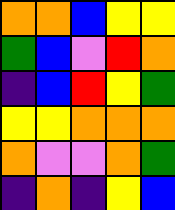[["orange", "orange", "blue", "yellow", "yellow"], ["green", "blue", "violet", "red", "orange"], ["indigo", "blue", "red", "yellow", "green"], ["yellow", "yellow", "orange", "orange", "orange"], ["orange", "violet", "violet", "orange", "green"], ["indigo", "orange", "indigo", "yellow", "blue"]]